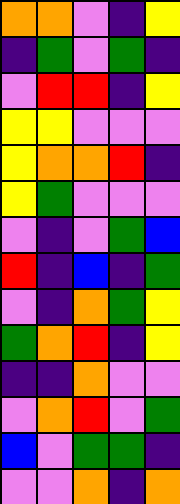[["orange", "orange", "violet", "indigo", "yellow"], ["indigo", "green", "violet", "green", "indigo"], ["violet", "red", "red", "indigo", "yellow"], ["yellow", "yellow", "violet", "violet", "violet"], ["yellow", "orange", "orange", "red", "indigo"], ["yellow", "green", "violet", "violet", "violet"], ["violet", "indigo", "violet", "green", "blue"], ["red", "indigo", "blue", "indigo", "green"], ["violet", "indigo", "orange", "green", "yellow"], ["green", "orange", "red", "indigo", "yellow"], ["indigo", "indigo", "orange", "violet", "violet"], ["violet", "orange", "red", "violet", "green"], ["blue", "violet", "green", "green", "indigo"], ["violet", "violet", "orange", "indigo", "orange"]]